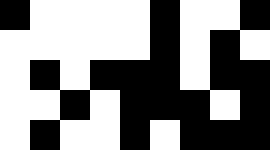[["black", "white", "white", "white", "white", "black", "white", "white", "black"], ["white", "white", "white", "white", "white", "black", "white", "black", "white"], ["white", "black", "white", "black", "black", "black", "white", "black", "black"], ["white", "white", "black", "white", "black", "black", "black", "white", "black"], ["white", "black", "white", "white", "black", "white", "black", "black", "black"]]